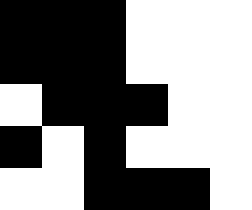[["black", "black", "black", "white", "white", "white"], ["black", "black", "black", "white", "white", "white"], ["white", "black", "black", "black", "white", "white"], ["black", "white", "black", "white", "white", "white"], ["white", "white", "black", "black", "black", "white"]]